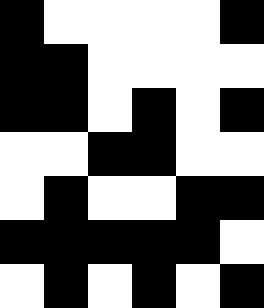[["black", "white", "white", "white", "white", "black"], ["black", "black", "white", "white", "white", "white"], ["black", "black", "white", "black", "white", "black"], ["white", "white", "black", "black", "white", "white"], ["white", "black", "white", "white", "black", "black"], ["black", "black", "black", "black", "black", "white"], ["white", "black", "white", "black", "white", "black"]]